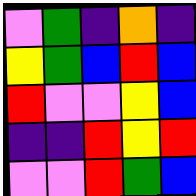[["violet", "green", "indigo", "orange", "indigo"], ["yellow", "green", "blue", "red", "blue"], ["red", "violet", "violet", "yellow", "blue"], ["indigo", "indigo", "red", "yellow", "red"], ["violet", "violet", "red", "green", "blue"]]